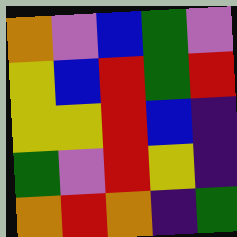[["orange", "violet", "blue", "green", "violet"], ["yellow", "blue", "red", "green", "red"], ["yellow", "yellow", "red", "blue", "indigo"], ["green", "violet", "red", "yellow", "indigo"], ["orange", "red", "orange", "indigo", "green"]]